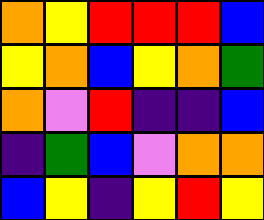[["orange", "yellow", "red", "red", "red", "blue"], ["yellow", "orange", "blue", "yellow", "orange", "green"], ["orange", "violet", "red", "indigo", "indigo", "blue"], ["indigo", "green", "blue", "violet", "orange", "orange"], ["blue", "yellow", "indigo", "yellow", "red", "yellow"]]